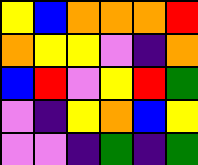[["yellow", "blue", "orange", "orange", "orange", "red"], ["orange", "yellow", "yellow", "violet", "indigo", "orange"], ["blue", "red", "violet", "yellow", "red", "green"], ["violet", "indigo", "yellow", "orange", "blue", "yellow"], ["violet", "violet", "indigo", "green", "indigo", "green"]]